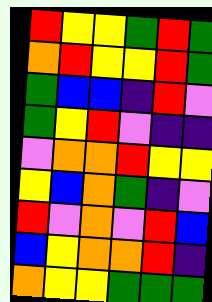[["red", "yellow", "yellow", "green", "red", "green"], ["orange", "red", "yellow", "yellow", "red", "green"], ["green", "blue", "blue", "indigo", "red", "violet"], ["green", "yellow", "red", "violet", "indigo", "indigo"], ["violet", "orange", "orange", "red", "yellow", "yellow"], ["yellow", "blue", "orange", "green", "indigo", "violet"], ["red", "violet", "orange", "violet", "red", "blue"], ["blue", "yellow", "orange", "orange", "red", "indigo"], ["orange", "yellow", "yellow", "green", "green", "green"]]